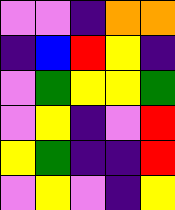[["violet", "violet", "indigo", "orange", "orange"], ["indigo", "blue", "red", "yellow", "indigo"], ["violet", "green", "yellow", "yellow", "green"], ["violet", "yellow", "indigo", "violet", "red"], ["yellow", "green", "indigo", "indigo", "red"], ["violet", "yellow", "violet", "indigo", "yellow"]]